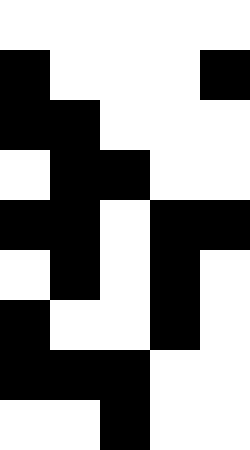[["white", "white", "white", "white", "white"], ["black", "white", "white", "white", "black"], ["black", "black", "white", "white", "white"], ["white", "black", "black", "white", "white"], ["black", "black", "white", "black", "black"], ["white", "black", "white", "black", "white"], ["black", "white", "white", "black", "white"], ["black", "black", "black", "white", "white"], ["white", "white", "black", "white", "white"]]